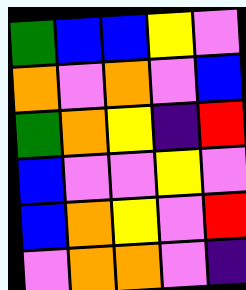[["green", "blue", "blue", "yellow", "violet"], ["orange", "violet", "orange", "violet", "blue"], ["green", "orange", "yellow", "indigo", "red"], ["blue", "violet", "violet", "yellow", "violet"], ["blue", "orange", "yellow", "violet", "red"], ["violet", "orange", "orange", "violet", "indigo"]]